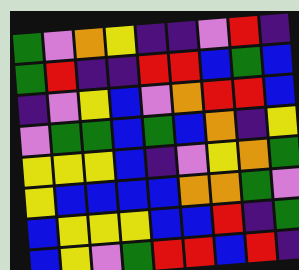[["green", "violet", "orange", "yellow", "indigo", "indigo", "violet", "red", "indigo"], ["green", "red", "indigo", "indigo", "red", "red", "blue", "green", "blue"], ["indigo", "violet", "yellow", "blue", "violet", "orange", "red", "red", "blue"], ["violet", "green", "green", "blue", "green", "blue", "orange", "indigo", "yellow"], ["yellow", "yellow", "yellow", "blue", "indigo", "violet", "yellow", "orange", "green"], ["yellow", "blue", "blue", "blue", "blue", "orange", "orange", "green", "violet"], ["blue", "yellow", "yellow", "yellow", "blue", "blue", "red", "indigo", "green"], ["blue", "yellow", "violet", "green", "red", "red", "blue", "red", "indigo"]]